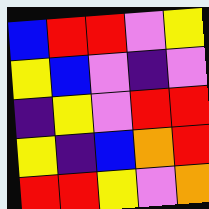[["blue", "red", "red", "violet", "yellow"], ["yellow", "blue", "violet", "indigo", "violet"], ["indigo", "yellow", "violet", "red", "red"], ["yellow", "indigo", "blue", "orange", "red"], ["red", "red", "yellow", "violet", "orange"]]